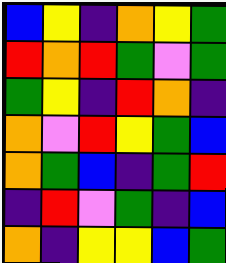[["blue", "yellow", "indigo", "orange", "yellow", "green"], ["red", "orange", "red", "green", "violet", "green"], ["green", "yellow", "indigo", "red", "orange", "indigo"], ["orange", "violet", "red", "yellow", "green", "blue"], ["orange", "green", "blue", "indigo", "green", "red"], ["indigo", "red", "violet", "green", "indigo", "blue"], ["orange", "indigo", "yellow", "yellow", "blue", "green"]]